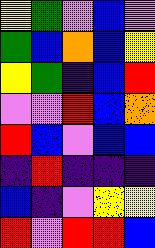[["yellow", "green", "violet", "blue", "violet"], ["green", "blue", "orange", "blue", "yellow"], ["yellow", "green", "indigo", "blue", "red"], ["violet", "violet", "red", "blue", "orange"], ["red", "blue", "violet", "blue", "blue"], ["indigo", "red", "indigo", "indigo", "indigo"], ["blue", "indigo", "violet", "yellow", "yellow"], ["red", "violet", "red", "red", "blue"]]